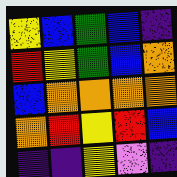[["yellow", "blue", "green", "blue", "indigo"], ["red", "yellow", "green", "blue", "orange"], ["blue", "orange", "orange", "orange", "orange"], ["orange", "red", "yellow", "red", "blue"], ["indigo", "indigo", "yellow", "violet", "indigo"]]